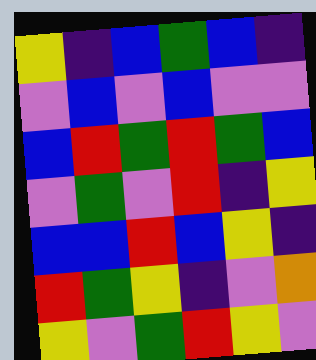[["yellow", "indigo", "blue", "green", "blue", "indigo"], ["violet", "blue", "violet", "blue", "violet", "violet"], ["blue", "red", "green", "red", "green", "blue"], ["violet", "green", "violet", "red", "indigo", "yellow"], ["blue", "blue", "red", "blue", "yellow", "indigo"], ["red", "green", "yellow", "indigo", "violet", "orange"], ["yellow", "violet", "green", "red", "yellow", "violet"]]